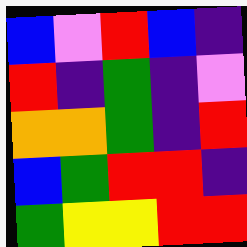[["blue", "violet", "red", "blue", "indigo"], ["red", "indigo", "green", "indigo", "violet"], ["orange", "orange", "green", "indigo", "red"], ["blue", "green", "red", "red", "indigo"], ["green", "yellow", "yellow", "red", "red"]]